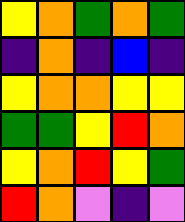[["yellow", "orange", "green", "orange", "green"], ["indigo", "orange", "indigo", "blue", "indigo"], ["yellow", "orange", "orange", "yellow", "yellow"], ["green", "green", "yellow", "red", "orange"], ["yellow", "orange", "red", "yellow", "green"], ["red", "orange", "violet", "indigo", "violet"]]